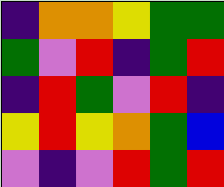[["indigo", "orange", "orange", "yellow", "green", "green"], ["green", "violet", "red", "indigo", "green", "red"], ["indigo", "red", "green", "violet", "red", "indigo"], ["yellow", "red", "yellow", "orange", "green", "blue"], ["violet", "indigo", "violet", "red", "green", "red"]]